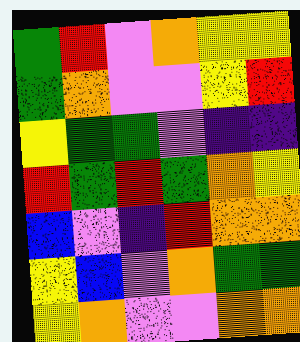[["green", "red", "violet", "orange", "yellow", "yellow"], ["green", "orange", "violet", "violet", "yellow", "red"], ["yellow", "green", "green", "violet", "indigo", "indigo"], ["red", "green", "red", "green", "orange", "yellow"], ["blue", "violet", "indigo", "red", "orange", "orange"], ["yellow", "blue", "violet", "orange", "green", "green"], ["yellow", "orange", "violet", "violet", "orange", "orange"]]